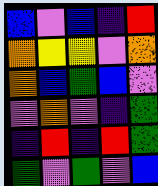[["blue", "violet", "blue", "indigo", "red"], ["orange", "yellow", "yellow", "violet", "orange"], ["orange", "blue", "green", "blue", "violet"], ["violet", "orange", "violet", "indigo", "green"], ["indigo", "red", "indigo", "red", "green"], ["green", "violet", "green", "violet", "blue"]]